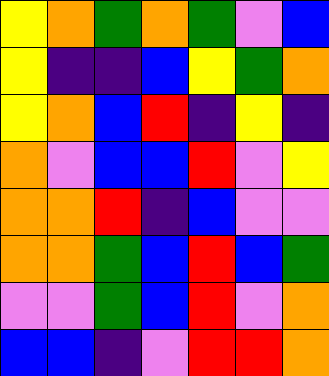[["yellow", "orange", "green", "orange", "green", "violet", "blue"], ["yellow", "indigo", "indigo", "blue", "yellow", "green", "orange"], ["yellow", "orange", "blue", "red", "indigo", "yellow", "indigo"], ["orange", "violet", "blue", "blue", "red", "violet", "yellow"], ["orange", "orange", "red", "indigo", "blue", "violet", "violet"], ["orange", "orange", "green", "blue", "red", "blue", "green"], ["violet", "violet", "green", "blue", "red", "violet", "orange"], ["blue", "blue", "indigo", "violet", "red", "red", "orange"]]